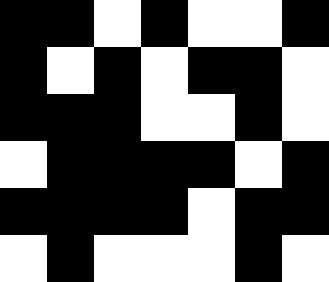[["black", "black", "white", "black", "white", "white", "black"], ["black", "white", "black", "white", "black", "black", "white"], ["black", "black", "black", "white", "white", "black", "white"], ["white", "black", "black", "black", "black", "white", "black"], ["black", "black", "black", "black", "white", "black", "black"], ["white", "black", "white", "white", "white", "black", "white"]]